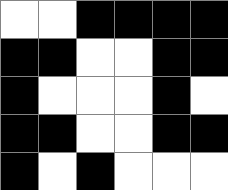[["white", "white", "black", "black", "black", "black"], ["black", "black", "white", "white", "black", "black"], ["black", "white", "white", "white", "black", "white"], ["black", "black", "white", "white", "black", "black"], ["black", "white", "black", "white", "white", "white"]]